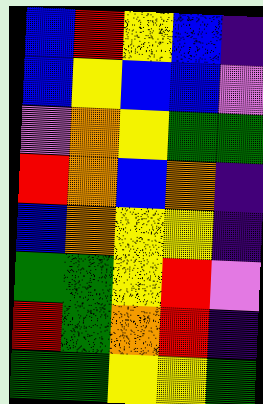[["blue", "red", "yellow", "blue", "indigo"], ["blue", "yellow", "blue", "blue", "violet"], ["violet", "orange", "yellow", "green", "green"], ["red", "orange", "blue", "orange", "indigo"], ["blue", "orange", "yellow", "yellow", "indigo"], ["green", "green", "yellow", "red", "violet"], ["red", "green", "orange", "red", "indigo"], ["green", "green", "yellow", "yellow", "green"]]